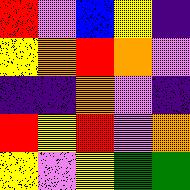[["red", "violet", "blue", "yellow", "indigo"], ["yellow", "orange", "red", "orange", "violet"], ["indigo", "indigo", "orange", "violet", "indigo"], ["red", "yellow", "red", "violet", "orange"], ["yellow", "violet", "yellow", "green", "green"]]